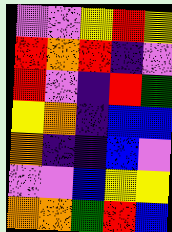[["violet", "violet", "yellow", "red", "yellow"], ["red", "orange", "red", "indigo", "violet"], ["red", "violet", "indigo", "red", "green"], ["yellow", "orange", "indigo", "blue", "blue"], ["orange", "indigo", "indigo", "blue", "violet"], ["violet", "violet", "blue", "yellow", "yellow"], ["orange", "orange", "green", "red", "blue"]]